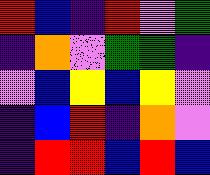[["red", "blue", "indigo", "red", "violet", "green"], ["indigo", "orange", "violet", "green", "green", "indigo"], ["violet", "blue", "yellow", "blue", "yellow", "violet"], ["indigo", "blue", "red", "indigo", "orange", "violet"], ["indigo", "red", "red", "blue", "red", "blue"]]